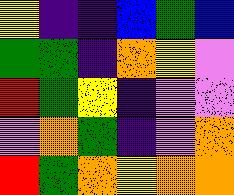[["yellow", "indigo", "indigo", "blue", "green", "blue"], ["green", "green", "indigo", "orange", "yellow", "violet"], ["red", "green", "yellow", "indigo", "violet", "violet"], ["violet", "orange", "green", "indigo", "violet", "orange"], ["red", "green", "orange", "yellow", "orange", "orange"]]